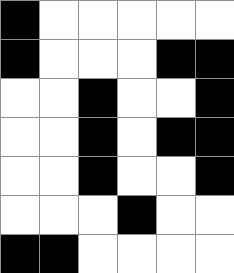[["black", "white", "white", "white", "white", "white"], ["black", "white", "white", "white", "black", "black"], ["white", "white", "black", "white", "white", "black"], ["white", "white", "black", "white", "black", "black"], ["white", "white", "black", "white", "white", "black"], ["white", "white", "white", "black", "white", "white"], ["black", "black", "white", "white", "white", "white"]]